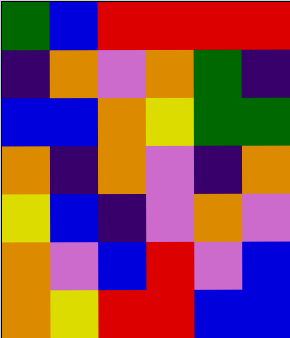[["green", "blue", "red", "red", "red", "red"], ["indigo", "orange", "violet", "orange", "green", "indigo"], ["blue", "blue", "orange", "yellow", "green", "green"], ["orange", "indigo", "orange", "violet", "indigo", "orange"], ["yellow", "blue", "indigo", "violet", "orange", "violet"], ["orange", "violet", "blue", "red", "violet", "blue"], ["orange", "yellow", "red", "red", "blue", "blue"]]